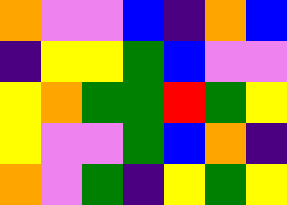[["orange", "violet", "violet", "blue", "indigo", "orange", "blue"], ["indigo", "yellow", "yellow", "green", "blue", "violet", "violet"], ["yellow", "orange", "green", "green", "red", "green", "yellow"], ["yellow", "violet", "violet", "green", "blue", "orange", "indigo"], ["orange", "violet", "green", "indigo", "yellow", "green", "yellow"]]